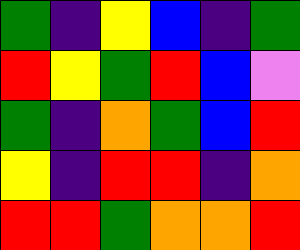[["green", "indigo", "yellow", "blue", "indigo", "green"], ["red", "yellow", "green", "red", "blue", "violet"], ["green", "indigo", "orange", "green", "blue", "red"], ["yellow", "indigo", "red", "red", "indigo", "orange"], ["red", "red", "green", "orange", "orange", "red"]]